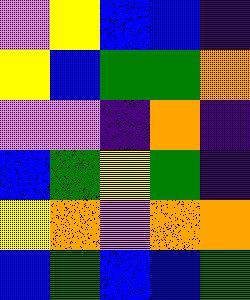[["violet", "yellow", "blue", "blue", "indigo"], ["yellow", "blue", "green", "green", "orange"], ["violet", "violet", "indigo", "orange", "indigo"], ["blue", "green", "yellow", "green", "indigo"], ["yellow", "orange", "violet", "orange", "orange"], ["blue", "green", "blue", "blue", "green"]]